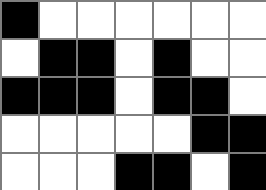[["black", "white", "white", "white", "white", "white", "white"], ["white", "black", "black", "white", "black", "white", "white"], ["black", "black", "black", "white", "black", "black", "white"], ["white", "white", "white", "white", "white", "black", "black"], ["white", "white", "white", "black", "black", "white", "black"]]